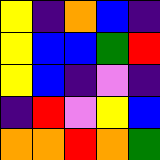[["yellow", "indigo", "orange", "blue", "indigo"], ["yellow", "blue", "blue", "green", "red"], ["yellow", "blue", "indigo", "violet", "indigo"], ["indigo", "red", "violet", "yellow", "blue"], ["orange", "orange", "red", "orange", "green"]]